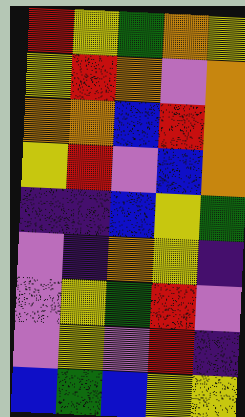[["red", "yellow", "green", "orange", "yellow"], ["yellow", "red", "orange", "violet", "orange"], ["orange", "orange", "blue", "red", "orange"], ["yellow", "red", "violet", "blue", "orange"], ["indigo", "indigo", "blue", "yellow", "green"], ["violet", "indigo", "orange", "yellow", "indigo"], ["violet", "yellow", "green", "red", "violet"], ["violet", "yellow", "violet", "red", "indigo"], ["blue", "green", "blue", "yellow", "yellow"]]